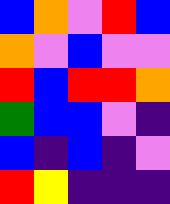[["blue", "orange", "violet", "red", "blue"], ["orange", "violet", "blue", "violet", "violet"], ["red", "blue", "red", "red", "orange"], ["green", "blue", "blue", "violet", "indigo"], ["blue", "indigo", "blue", "indigo", "violet"], ["red", "yellow", "indigo", "indigo", "indigo"]]